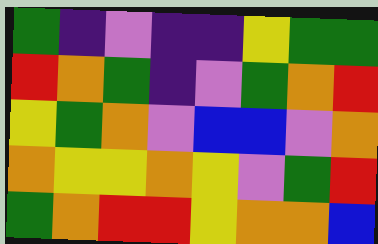[["green", "indigo", "violet", "indigo", "indigo", "yellow", "green", "green"], ["red", "orange", "green", "indigo", "violet", "green", "orange", "red"], ["yellow", "green", "orange", "violet", "blue", "blue", "violet", "orange"], ["orange", "yellow", "yellow", "orange", "yellow", "violet", "green", "red"], ["green", "orange", "red", "red", "yellow", "orange", "orange", "blue"]]